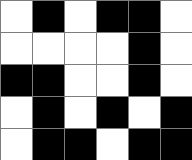[["white", "black", "white", "black", "black", "white"], ["white", "white", "white", "white", "black", "white"], ["black", "black", "white", "white", "black", "white"], ["white", "black", "white", "black", "white", "black"], ["white", "black", "black", "white", "black", "black"]]